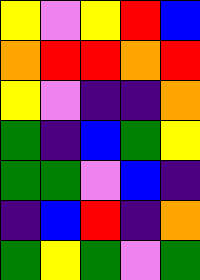[["yellow", "violet", "yellow", "red", "blue"], ["orange", "red", "red", "orange", "red"], ["yellow", "violet", "indigo", "indigo", "orange"], ["green", "indigo", "blue", "green", "yellow"], ["green", "green", "violet", "blue", "indigo"], ["indigo", "blue", "red", "indigo", "orange"], ["green", "yellow", "green", "violet", "green"]]